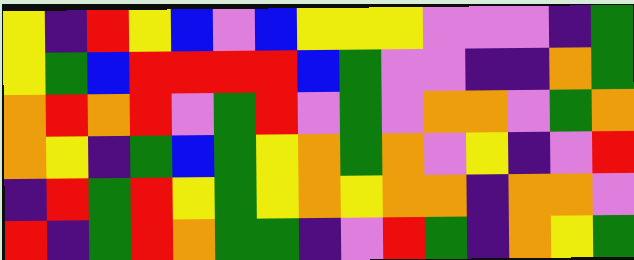[["yellow", "indigo", "red", "yellow", "blue", "violet", "blue", "yellow", "yellow", "yellow", "violet", "violet", "violet", "indigo", "green"], ["yellow", "green", "blue", "red", "red", "red", "red", "blue", "green", "violet", "violet", "indigo", "indigo", "orange", "green"], ["orange", "red", "orange", "red", "violet", "green", "red", "violet", "green", "violet", "orange", "orange", "violet", "green", "orange"], ["orange", "yellow", "indigo", "green", "blue", "green", "yellow", "orange", "green", "orange", "violet", "yellow", "indigo", "violet", "red"], ["indigo", "red", "green", "red", "yellow", "green", "yellow", "orange", "yellow", "orange", "orange", "indigo", "orange", "orange", "violet"], ["red", "indigo", "green", "red", "orange", "green", "green", "indigo", "violet", "red", "green", "indigo", "orange", "yellow", "green"]]